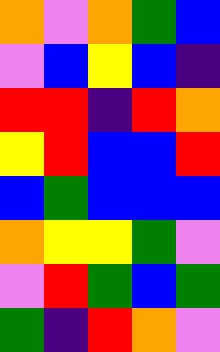[["orange", "violet", "orange", "green", "blue"], ["violet", "blue", "yellow", "blue", "indigo"], ["red", "red", "indigo", "red", "orange"], ["yellow", "red", "blue", "blue", "red"], ["blue", "green", "blue", "blue", "blue"], ["orange", "yellow", "yellow", "green", "violet"], ["violet", "red", "green", "blue", "green"], ["green", "indigo", "red", "orange", "violet"]]